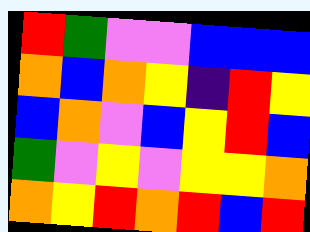[["red", "green", "violet", "violet", "blue", "blue", "blue"], ["orange", "blue", "orange", "yellow", "indigo", "red", "yellow"], ["blue", "orange", "violet", "blue", "yellow", "red", "blue"], ["green", "violet", "yellow", "violet", "yellow", "yellow", "orange"], ["orange", "yellow", "red", "orange", "red", "blue", "red"]]